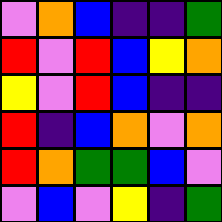[["violet", "orange", "blue", "indigo", "indigo", "green"], ["red", "violet", "red", "blue", "yellow", "orange"], ["yellow", "violet", "red", "blue", "indigo", "indigo"], ["red", "indigo", "blue", "orange", "violet", "orange"], ["red", "orange", "green", "green", "blue", "violet"], ["violet", "blue", "violet", "yellow", "indigo", "green"]]